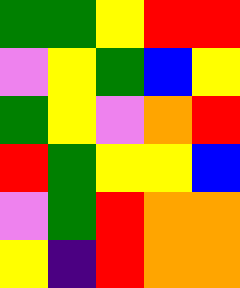[["green", "green", "yellow", "red", "red"], ["violet", "yellow", "green", "blue", "yellow"], ["green", "yellow", "violet", "orange", "red"], ["red", "green", "yellow", "yellow", "blue"], ["violet", "green", "red", "orange", "orange"], ["yellow", "indigo", "red", "orange", "orange"]]